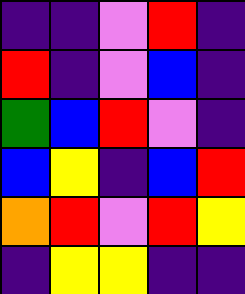[["indigo", "indigo", "violet", "red", "indigo"], ["red", "indigo", "violet", "blue", "indigo"], ["green", "blue", "red", "violet", "indigo"], ["blue", "yellow", "indigo", "blue", "red"], ["orange", "red", "violet", "red", "yellow"], ["indigo", "yellow", "yellow", "indigo", "indigo"]]